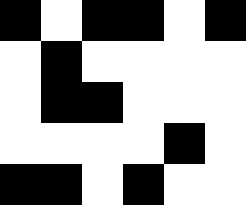[["black", "white", "black", "black", "white", "black"], ["white", "black", "white", "white", "white", "white"], ["white", "black", "black", "white", "white", "white"], ["white", "white", "white", "white", "black", "white"], ["black", "black", "white", "black", "white", "white"]]